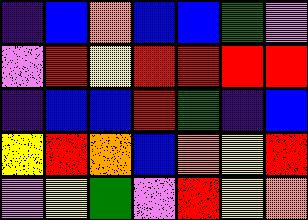[["indigo", "blue", "orange", "blue", "blue", "green", "violet"], ["violet", "red", "yellow", "red", "red", "red", "red"], ["indigo", "blue", "blue", "red", "green", "indigo", "blue"], ["yellow", "red", "orange", "blue", "orange", "yellow", "red"], ["violet", "yellow", "green", "violet", "red", "yellow", "orange"]]